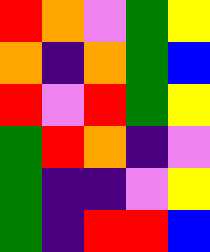[["red", "orange", "violet", "green", "yellow"], ["orange", "indigo", "orange", "green", "blue"], ["red", "violet", "red", "green", "yellow"], ["green", "red", "orange", "indigo", "violet"], ["green", "indigo", "indigo", "violet", "yellow"], ["green", "indigo", "red", "red", "blue"]]